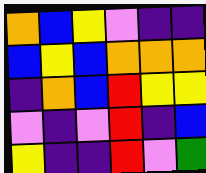[["orange", "blue", "yellow", "violet", "indigo", "indigo"], ["blue", "yellow", "blue", "orange", "orange", "orange"], ["indigo", "orange", "blue", "red", "yellow", "yellow"], ["violet", "indigo", "violet", "red", "indigo", "blue"], ["yellow", "indigo", "indigo", "red", "violet", "green"]]